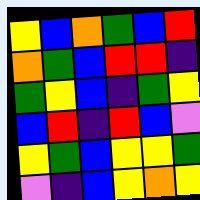[["yellow", "blue", "orange", "green", "blue", "red"], ["orange", "green", "blue", "red", "red", "indigo"], ["green", "yellow", "blue", "indigo", "green", "yellow"], ["blue", "red", "indigo", "red", "blue", "violet"], ["yellow", "green", "blue", "yellow", "yellow", "green"], ["violet", "indigo", "blue", "yellow", "orange", "yellow"]]